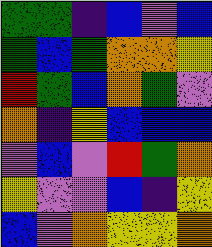[["green", "green", "indigo", "blue", "violet", "blue"], ["green", "blue", "green", "orange", "orange", "yellow"], ["red", "green", "blue", "orange", "green", "violet"], ["orange", "indigo", "yellow", "blue", "blue", "blue"], ["violet", "blue", "violet", "red", "green", "orange"], ["yellow", "violet", "violet", "blue", "indigo", "yellow"], ["blue", "violet", "orange", "yellow", "yellow", "orange"]]